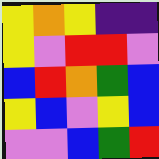[["yellow", "orange", "yellow", "indigo", "indigo"], ["yellow", "violet", "red", "red", "violet"], ["blue", "red", "orange", "green", "blue"], ["yellow", "blue", "violet", "yellow", "blue"], ["violet", "violet", "blue", "green", "red"]]